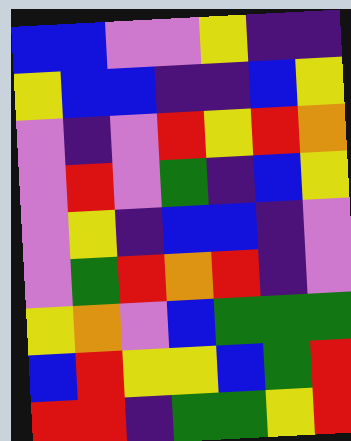[["blue", "blue", "violet", "violet", "yellow", "indigo", "indigo"], ["yellow", "blue", "blue", "indigo", "indigo", "blue", "yellow"], ["violet", "indigo", "violet", "red", "yellow", "red", "orange"], ["violet", "red", "violet", "green", "indigo", "blue", "yellow"], ["violet", "yellow", "indigo", "blue", "blue", "indigo", "violet"], ["violet", "green", "red", "orange", "red", "indigo", "violet"], ["yellow", "orange", "violet", "blue", "green", "green", "green"], ["blue", "red", "yellow", "yellow", "blue", "green", "red"], ["red", "red", "indigo", "green", "green", "yellow", "red"]]